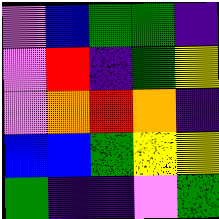[["violet", "blue", "green", "green", "indigo"], ["violet", "red", "indigo", "green", "yellow"], ["violet", "orange", "red", "orange", "indigo"], ["blue", "blue", "green", "yellow", "yellow"], ["green", "indigo", "indigo", "violet", "green"]]